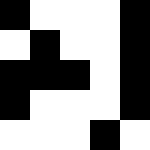[["black", "white", "white", "white", "black"], ["white", "black", "white", "white", "black"], ["black", "black", "black", "white", "black"], ["black", "white", "white", "white", "black"], ["white", "white", "white", "black", "white"]]